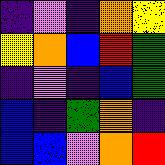[["indigo", "violet", "indigo", "orange", "yellow"], ["yellow", "orange", "blue", "red", "green"], ["indigo", "violet", "indigo", "blue", "green"], ["blue", "indigo", "green", "orange", "indigo"], ["blue", "blue", "violet", "orange", "red"]]